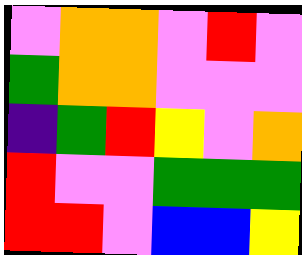[["violet", "orange", "orange", "violet", "red", "violet"], ["green", "orange", "orange", "violet", "violet", "violet"], ["indigo", "green", "red", "yellow", "violet", "orange"], ["red", "violet", "violet", "green", "green", "green"], ["red", "red", "violet", "blue", "blue", "yellow"]]